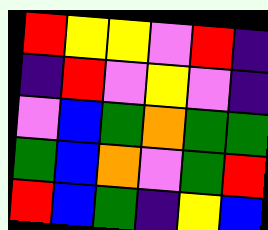[["red", "yellow", "yellow", "violet", "red", "indigo"], ["indigo", "red", "violet", "yellow", "violet", "indigo"], ["violet", "blue", "green", "orange", "green", "green"], ["green", "blue", "orange", "violet", "green", "red"], ["red", "blue", "green", "indigo", "yellow", "blue"]]